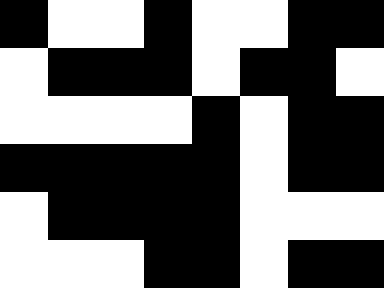[["black", "white", "white", "black", "white", "white", "black", "black"], ["white", "black", "black", "black", "white", "black", "black", "white"], ["white", "white", "white", "white", "black", "white", "black", "black"], ["black", "black", "black", "black", "black", "white", "black", "black"], ["white", "black", "black", "black", "black", "white", "white", "white"], ["white", "white", "white", "black", "black", "white", "black", "black"]]